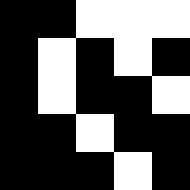[["black", "black", "white", "white", "white"], ["black", "white", "black", "white", "black"], ["black", "white", "black", "black", "white"], ["black", "black", "white", "black", "black"], ["black", "black", "black", "white", "black"]]